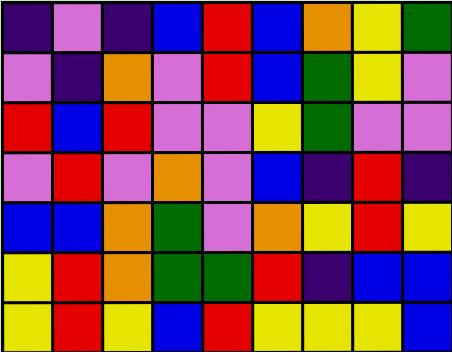[["indigo", "violet", "indigo", "blue", "red", "blue", "orange", "yellow", "green"], ["violet", "indigo", "orange", "violet", "red", "blue", "green", "yellow", "violet"], ["red", "blue", "red", "violet", "violet", "yellow", "green", "violet", "violet"], ["violet", "red", "violet", "orange", "violet", "blue", "indigo", "red", "indigo"], ["blue", "blue", "orange", "green", "violet", "orange", "yellow", "red", "yellow"], ["yellow", "red", "orange", "green", "green", "red", "indigo", "blue", "blue"], ["yellow", "red", "yellow", "blue", "red", "yellow", "yellow", "yellow", "blue"]]